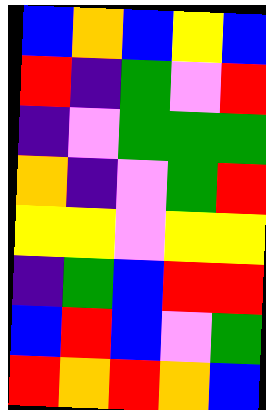[["blue", "orange", "blue", "yellow", "blue"], ["red", "indigo", "green", "violet", "red"], ["indigo", "violet", "green", "green", "green"], ["orange", "indigo", "violet", "green", "red"], ["yellow", "yellow", "violet", "yellow", "yellow"], ["indigo", "green", "blue", "red", "red"], ["blue", "red", "blue", "violet", "green"], ["red", "orange", "red", "orange", "blue"]]